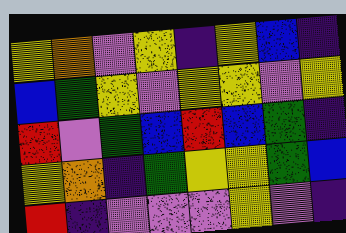[["yellow", "orange", "violet", "yellow", "indigo", "yellow", "blue", "indigo"], ["blue", "green", "yellow", "violet", "yellow", "yellow", "violet", "yellow"], ["red", "violet", "green", "blue", "red", "blue", "green", "indigo"], ["yellow", "orange", "indigo", "green", "yellow", "yellow", "green", "blue"], ["red", "indigo", "violet", "violet", "violet", "yellow", "violet", "indigo"]]